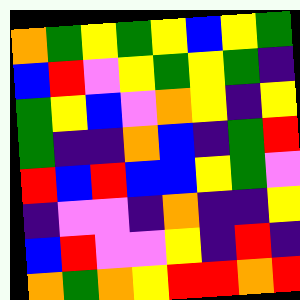[["orange", "green", "yellow", "green", "yellow", "blue", "yellow", "green"], ["blue", "red", "violet", "yellow", "green", "yellow", "green", "indigo"], ["green", "yellow", "blue", "violet", "orange", "yellow", "indigo", "yellow"], ["green", "indigo", "indigo", "orange", "blue", "indigo", "green", "red"], ["red", "blue", "red", "blue", "blue", "yellow", "green", "violet"], ["indigo", "violet", "violet", "indigo", "orange", "indigo", "indigo", "yellow"], ["blue", "red", "violet", "violet", "yellow", "indigo", "red", "indigo"], ["orange", "green", "orange", "yellow", "red", "red", "orange", "red"]]